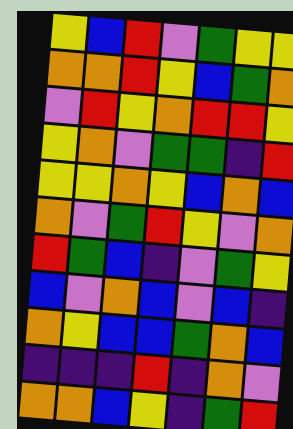[["yellow", "blue", "red", "violet", "green", "yellow", "yellow"], ["orange", "orange", "red", "yellow", "blue", "green", "orange"], ["violet", "red", "yellow", "orange", "red", "red", "yellow"], ["yellow", "orange", "violet", "green", "green", "indigo", "red"], ["yellow", "yellow", "orange", "yellow", "blue", "orange", "blue"], ["orange", "violet", "green", "red", "yellow", "violet", "orange"], ["red", "green", "blue", "indigo", "violet", "green", "yellow"], ["blue", "violet", "orange", "blue", "violet", "blue", "indigo"], ["orange", "yellow", "blue", "blue", "green", "orange", "blue"], ["indigo", "indigo", "indigo", "red", "indigo", "orange", "violet"], ["orange", "orange", "blue", "yellow", "indigo", "green", "red"]]